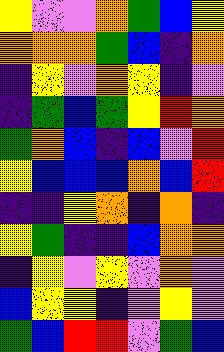[["yellow", "violet", "violet", "orange", "green", "blue", "yellow"], ["orange", "orange", "orange", "green", "blue", "indigo", "orange"], ["indigo", "yellow", "violet", "orange", "yellow", "indigo", "violet"], ["indigo", "green", "blue", "green", "yellow", "red", "orange"], ["green", "orange", "blue", "indigo", "blue", "violet", "red"], ["yellow", "blue", "blue", "blue", "orange", "blue", "red"], ["indigo", "indigo", "yellow", "orange", "indigo", "orange", "indigo"], ["yellow", "green", "indigo", "indigo", "blue", "orange", "orange"], ["indigo", "yellow", "violet", "yellow", "violet", "orange", "violet"], ["blue", "yellow", "yellow", "indigo", "violet", "yellow", "violet"], ["green", "blue", "red", "red", "violet", "green", "blue"]]